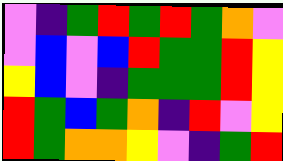[["violet", "indigo", "green", "red", "green", "red", "green", "orange", "violet"], ["violet", "blue", "violet", "blue", "red", "green", "green", "red", "yellow"], ["yellow", "blue", "violet", "indigo", "green", "green", "green", "red", "yellow"], ["red", "green", "blue", "green", "orange", "indigo", "red", "violet", "yellow"], ["red", "green", "orange", "orange", "yellow", "violet", "indigo", "green", "red"]]